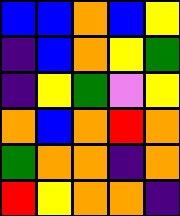[["blue", "blue", "orange", "blue", "yellow"], ["indigo", "blue", "orange", "yellow", "green"], ["indigo", "yellow", "green", "violet", "yellow"], ["orange", "blue", "orange", "red", "orange"], ["green", "orange", "orange", "indigo", "orange"], ["red", "yellow", "orange", "orange", "indigo"]]